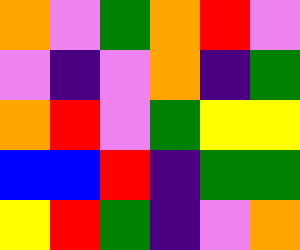[["orange", "violet", "green", "orange", "red", "violet"], ["violet", "indigo", "violet", "orange", "indigo", "green"], ["orange", "red", "violet", "green", "yellow", "yellow"], ["blue", "blue", "red", "indigo", "green", "green"], ["yellow", "red", "green", "indigo", "violet", "orange"]]